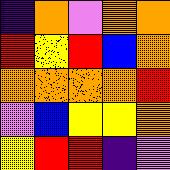[["indigo", "orange", "violet", "orange", "orange"], ["red", "yellow", "red", "blue", "orange"], ["orange", "orange", "orange", "orange", "red"], ["violet", "blue", "yellow", "yellow", "orange"], ["yellow", "red", "red", "indigo", "violet"]]